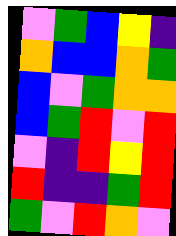[["violet", "green", "blue", "yellow", "indigo"], ["orange", "blue", "blue", "orange", "green"], ["blue", "violet", "green", "orange", "orange"], ["blue", "green", "red", "violet", "red"], ["violet", "indigo", "red", "yellow", "red"], ["red", "indigo", "indigo", "green", "red"], ["green", "violet", "red", "orange", "violet"]]